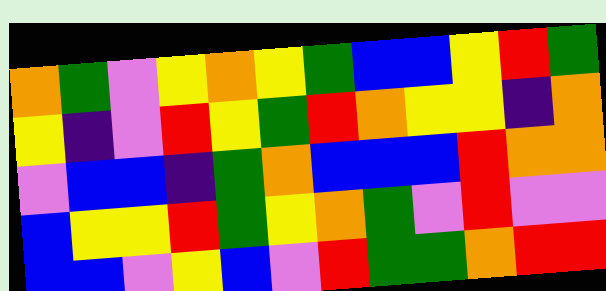[["orange", "green", "violet", "yellow", "orange", "yellow", "green", "blue", "blue", "yellow", "red", "green"], ["yellow", "indigo", "violet", "red", "yellow", "green", "red", "orange", "yellow", "yellow", "indigo", "orange"], ["violet", "blue", "blue", "indigo", "green", "orange", "blue", "blue", "blue", "red", "orange", "orange"], ["blue", "yellow", "yellow", "red", "green", "yellow", "orange", "green", "violet", "red", "violet", "violet"], ["blue", "blue", "violet", "yellow", "blue", "violet", "red", "green", "green", "orange", "red", "red"]]